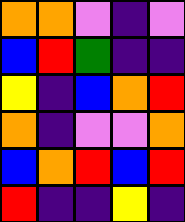[["orange", "orange", "violet", "indigo", "violet"], ["blue", "red", "green", "indigo", "indigo"], ["yellow", "indigo", "blue", "orange", "red"], ["orange", "indigo", "violet", "violet", "orange"], ["blue", "orange", "red", "blue", "red"], ["red", "indigo", "indigo", "yellow", "indigo"]]